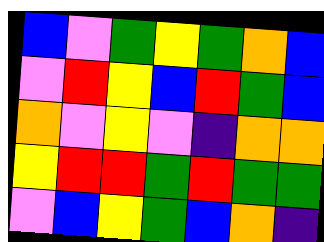[["blue", "violet", "green", "yellow", "green", "orange", "blue"], ["violet", "red", "yellow", "blue", "red", "green", "blue"], ["orange", "violet", "yellow", "violet", "indigo", "orange", "orange"], ["yellow", "red", "red", "green", "red", "green", "green"], ["violet", "blue", "yellow", "green", "blue", "orange", "indigo"]]